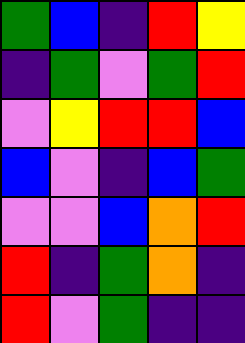[["green", "blue", "indigo", "red", "yellow"], ["indigo", "green", "violet", "green", "red"], ["violet", "yellow", "red", "red", "blue"], ["blue", "violet", "indigo", "blue", "green"], ["violet", "violet", "blue", "orange", "red"], ["red", "indigo", "green", "orange", "indigo"], ["red", "violet", "green", "indigo", "indigo"]]